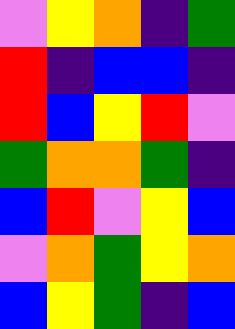[["violet", "yellow", "orange", "indigo", "green"], ["red", "indigo", "blue", "blue", "indigo"], ["red", "blue", "yellow", "red", "violet"], ["green", "orange", "orange", "green", "indigo"], ["blue", "red", "violet", "yellow", "blue"], ["violet", "orange", "green", "yellow", "orange"], ["blue", "yellow", "green", "indigo", "blue"]]